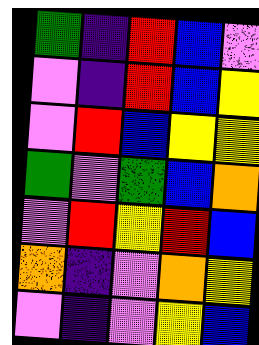[["green", "indigo", "red", "blue", "violet"], ["violet", "indigo", "red", "blue", "yellow"], ["violet", "red", "blue", "yellow", "yellow"], ["green", "violet", "green", "blue", "orange"], ["violet", "red", "yellow", "red", "blue"], ["orange", "indigo", "violet", "orange", "yellow"], ["violet", "indigo", "violet", "yellow", "blue"]]